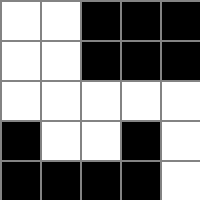[["white", "white", "black", "black", "black"], ["white", "white", "black", "black", "black"], ["white", "white", "white", "white", "white"], ["black", "white", "white", "black", "white"], ["black", "black", "black", "black", "white"]]